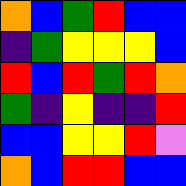[["orange", "blue", "green", "red", "blue", "blue"], ["indigo", "green", "yellow", "yellow", "yellow", "blue"], ["red", "blue", "red", "green", "red", "orange"], ["green", "indigo", "yellow", "indigo", "indigo", "red"], ["blue", "blue", "yellow", "yellow", "red", "violet"], ["orange", "blue", "red", "red", "blue", "blue"]]